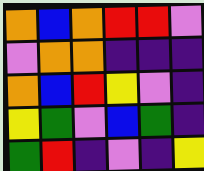[["orange", "blue", "orange", "red", "red", "violet"], ["violet", "orange", "orange", "indigo", "indigo", "indigo"], ["orange", "blue", "red", "yellow", "violet", "indigo"], ["yellow", "green", "violet", "blue", "green", "indigo"], ["green", "red", "indigo", "violet", "indigo", "yellow"]]